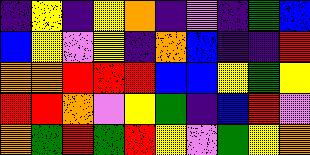[["indigo", "yellow", "indigo", "yellow", "orange", "indigo", "violet", "indigo", "green", "blue"], ["blue", "yellow", "violet", "yellow", "indigo", "orange", "blue", "indigo", "indigo", "red"], ["orange", "orange", "red", "red", "red", "blue", "blue", "yellow", "green", "yellow"], ["red", "red", "orange", "violet", "yellow", "green", "indigo", "blue", "red", "violet"], ["orange", "green", "red", "green", "red", "yellow", "violet", "green", "yellow", "orange"]]